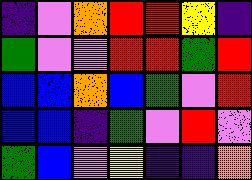[["indigo", "violet", "orange", "red", "red", "yellow", "indigo"], ["green", "violet", "violet", "red", "red", "green", "red"], ["blue", "blue", "orange", "blue", "green", "violet", "red"], ["blue", "blue", "indigo", "green", "violet", "red", "violet"], ["green", "blue", "violet", "yellow", "indigo", "indigo", "orange"]]